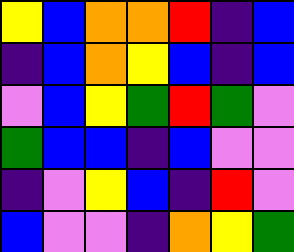[["yellow", "blue", "orange", "orange", "red", "indigo", "blue"], ["indigo", "blue", "orange", "yellow", "blue", "indigo", "blue"], ["violet", "blue", "yellow", "green", "red", "green", "violet"], ["green", "blue", "blue", "indigo", "blue", "violet", "violet"], ["indigo", "violet", "yellow", "blue", "indigo", "red", "violet"], ["blue", "violet", "violet", "indigo", "orange", "yellow", "green"]]